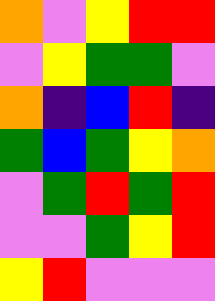[["orange", "violet", "yellow", "red", "red"], ["violet", "yellow", "green", "green", "violet"], ["orange", "indigo", "blue", "red", "indigo"], ["green", "blue", "green", "yellow", "orange"], ["violet", "green", "red", "green", "red"], ["violet", "violet", "green", "yellow", "red"], ["yellow", "red", "violet", "violet", "violet"]]